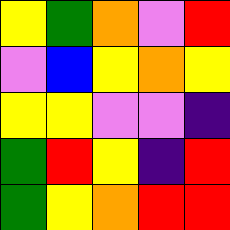[["yellow", "green", "orange", "violet", "red"], ["violet", "blue", "yellow", "orange", "yellow"], ["yellow", "yellow", "violet", "violet", "indigo"], ["green", "red", "yellow", "indigo", "red"], ["green", "yellow", "orange", "red", "red"]]